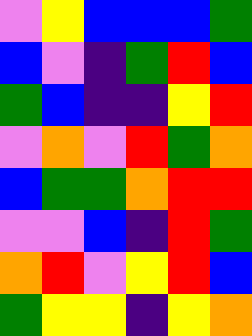[["violet", "yellow", "blue", "blue", "blue", "green"], ["blue", "violet", "indigo", "green", "red", "blue"], ["green", "blue", "indigo", "indigo", "yellow", "red"], ["violet", "orange", "violet", "red", "green", "orange"], ["blue", "green", "green", "orange", "red", "red"], ["violet", "violet", "blue", "indigo", "red", "green"], ["orange", "red", "violet", "yellow", "red", "blue"], ["green", "yellow", "yellow", "indigo", "yellow", "orange"]]